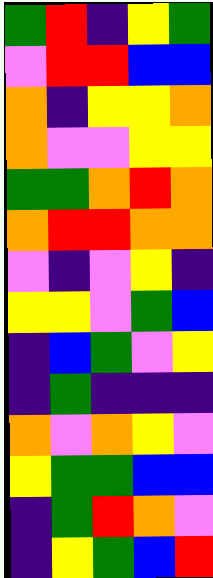[["green", "red", "indigo", "yellow", "green"], ["violet", "red", "red", "blue", "blue"], ["orange", "indigo", "yellow", "yellow", "orange"], ["orange", "violet", "violet", "yellow", "yellow"], ["green", "green", "orange", "red", "orange"], ["orange", "red", "red", "orange", "orange"], ["violet", "indigo", "violet", "yellow", "indigo"], ["yellow", "yellow", "violet", "green", "blue"], ["indigo", "blue", "green", "violet", "yellow"], ["indigo", "green", "indigo", "indigo", "indigo"], ["orange", "violet", "orange", "yellow", "violet"], ["yellow", "green", "green", "blue", "blue"], ["indigo", "green", "red", "orange", "violet"], ["indigo", "yellow", "green", "blue", "red"]]